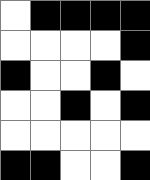[["white", "black", "black", "black", "black"], ["white", "white", "white", "white", "black"], ["black", "white", "white", "black", "white"], ["white", "white", "black", "white", "black"], ["white", "white", "white", "white", "white"], ["black", "black", "white", "white", "black"]]